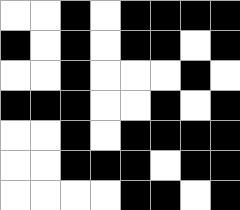[["white", "white", "black", "white", "black", "black", "black", "black"], ["black", "white", "black", "white", "black", "black", "white", "black"], ["white", "white", "black", "white", "white", "white", "black", "white"], ["black", "black", "black", "white", "white", "black", "white", "black"], ["white", "white", "black", "white", "black", "black", "black", "black"], ["white", "white", "black", "black", "black", "white", "black", "black"], ["white", "white", "white", "white", "black", "black", "white", "black"]]